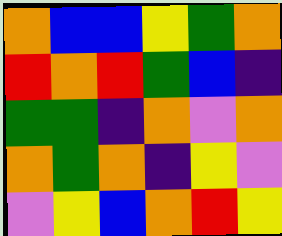[["orange", "blue", "blue", "yellow", "green", "orange"], ["red", "orange", "red", "green", "blue", "indigo"], ["green", "green", "indigo", "orange", "violet", "orange"], ["orange", "green", "orange", "indigo", "yellow", "violet"], ["violet", "yellow", "blue", "orange", "red", "yellow"]]